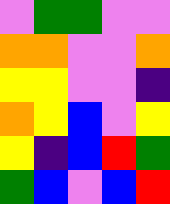[["violet", "green", "green", "violet", "violet"], ["orange", "orange", "violet", "violet", "orange"], ["yellow", "yellow", "violet", "violet", "indigo"], ["orange", "yellow", "blue", "violet", "yellow"], ["yellow", "indigo", "blue", "red", "green"], ["green", "blue", "violet", "blue", "red"]]